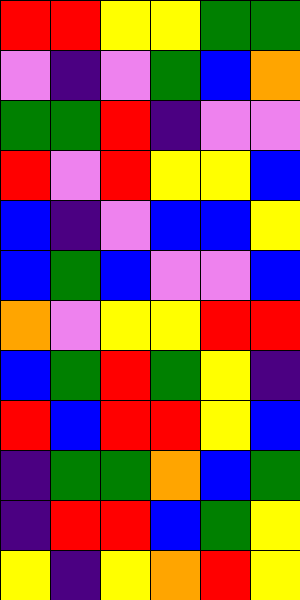[["red", "red", "yellow", "yellow", "green", "green"], ["violet", "indigo", "violet", "green", "blue", "orange"], ["green", "green", "red", "indigo", "violet", "violet"], ["red", "violet", "red", "yellow", "yellow", "blue"], ["blue", "indigo", "violet", "blue", "blue", "yellow"], ["blue", "green", "blue", "violet", "violet", "blue"], ["orange", "violet", "yellow", "yellow", "red", "red"], ["blue", "green", "red", "green", "yellow", "indigo"], ["red", "blue", "red", "red", "yellow", "blue"], ["indigo", "green", "green", "orange", "blue", "green"], ["indigo", "red", "red", "blue", "green", "yellow"], ["yellow", "indigo", "yellow", "orange", "red", "yellow"]]